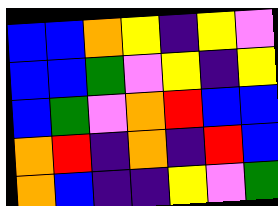[["blue", "blue", "orange", "yellow", "indigo", "yellow", "violet"], ["blue", "blue", "green", "violet", "yellow", "indigo", "yellow"], ["blue", "green", "violet", "orange", "red", "blue", "blue"], ["orange", "red", "indigo", "orange", "indigo", "red", "blue"], ["orange", "blue", "indigo", "indigo", "yellow", "violet", "green"]]